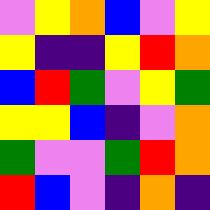[["violet", "yellow", "orange", "blue", "violet", "yellow"], ["yellow", "indigo", "indigo", "yellow", "red", "orange"], ["blue", "red", "green", "violet", "yellow", "green"], ["yellow", "yellow", "blue", "indigo", "violet", "orange"], ["green", "violet", "violet", "green", "red", "orange"], ["red", "blue", "violet", "indigo", "orange", "indigo"]]